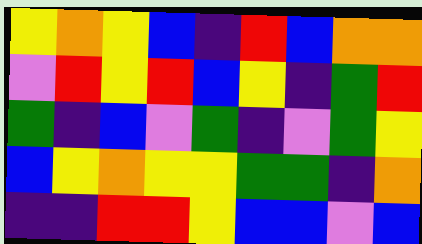[["yellow", "orange", "yellow", "blue", "indigo", "red", "blue", "orange", "orange"], ["violet", "red", "yellow", "red", "blue", "yellow", "indigo", "green", "red"], ["green", "indigo", "blue", "violet", "green", "indigo", "violet", "green", "yellow"], ["blue", "yellow", "orange", "yellow", "yellow", "green", "green", "indigo", "orange"], ["indigo", "indigo", "red", "red", "yellow", "blue", "blue", "violet", "blue"]]